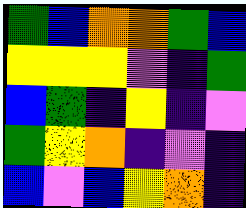[["green", "blue", "orange", "orange", "green", "blue"], ["yellow", "yellow", "yellow", "violet", "indigo", "green"], ["blue", "green", "indigo", "yellow", "indigo", "violet"], ["green", "yellow", "orange", "indigo", "violet", "indigo"], ["blue", "violet", "blue", "yellow", "orange", "indigo"]]